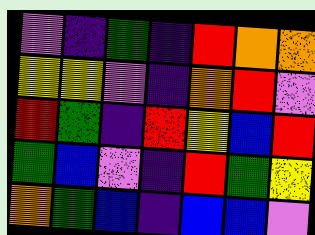[["violet", "indigo", "green", "indigo", "red", "orange", "orange"], ["yellow", "yellow", "violet", "indigo", "orange", "red", "violet"], ["red", "green", "indigo", "red", "yellow", "blue", "red"], ["green", "blue", "violet", "indigo", "red", "green", "yellow"], ["orange", "green", "blue", "indigo", "blue", "blue", "violet"]]